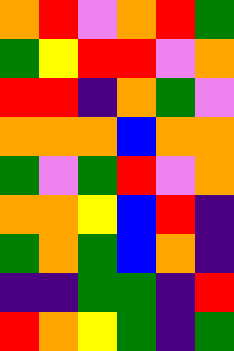[["orange", "red", "violet", "orange", "red", "green"], ["green", "yellow", "red", "red", "violet", "orange"], ["red", "red", "indigo", "orange", "green", "violet"], ["orange", "orange", "orange", "blue", "orange", "orange"], ["green", "violet", "green", "red", "violet", "orange"], ["orange", "orange", "yellow", "blue", "red", "indigo"], ["green", "orange", "green", "blue", "orange", "indigo"], ["indigo", "indigo", "green", "green", "indigo", "red"], ["red", "orange", "yellow", "green", "indigo", "green"]]